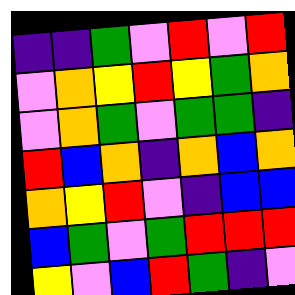[["indigo", "indigo", "green", "violet", "red", "violet", "red"], ["violet", "orange", "yellow", "red", "yellow", "green", "orange"], ["violet", "orange", "green", "violet", "green", "green", "indigo"], ["red", "blue", "orange", "indigo", "orange", "blue", "orange"], ["orange", "yellow", "red", "violet", "indigo", "blue", "blue"], ["blue", "green", "violet", "green", "red", "red", "red"], ["yellow", "violet", "blue", "red", "green", "indigo", "violet"]]